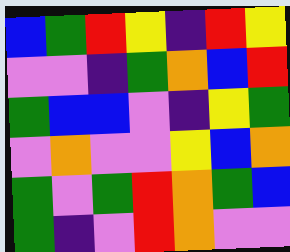[["blue", "green", "red", "yellow", "indigo", "red", "yellow"], ["violet", "violet", "indigo", "green", "orange", "blue", "red"], ["green", "blue", "blue", "violet", "indigo", "yellow", "green"], ["violet", "orange", "violet", "violet", "yellow", "blue", "orange"], ["green", "violet", "green", "red", "orange", "green", "blue"], ["green", "indigo", "violet", "red", "orange", "violet", "violet"]]